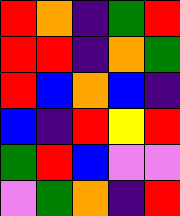[["red", "orange", "indigo", "green", "red"], ["red", "red", "indigo", "orange", "green"], ["red", "blue", "orange", "blue", "indigo"], ["blue", "indigo", "red", "yellow", "red"], ["green", "red", "blue", "violet", "violet"], ["violet", "green", "orange", "indigo", "red"]]